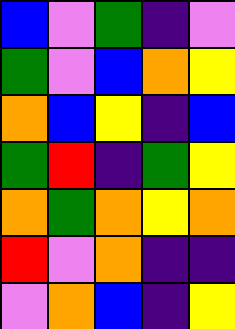[["blue", "violet", "green", "indigo", "violet"], ["green", "violet", "blue", "orange", "yellow"], ["orange", "blue", "yellow", "indigo", "blue"], ["green", "red", "indigo", "green", "yellow"], ["orange", "green", "orange", "yellow", "orange"], ["red", "violet", "orange", "indigo", "indigo"], ["violet", "orange", "blue", "indigo", "yellow"]]